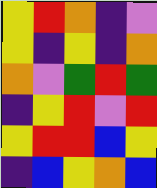[["yellow", "red", "orange", "indigo", "violet"], ["yellow", "indigo", "yellow", "indigo", "orange"], ["orange", "violet", "green", "red", "green"], ["indigo", "yellow", "red", "violet", "red"], ["yellow", "red", "red", "blue", "yellow"], ["indigo", "blue", "yellow", "orange", "blue"]]